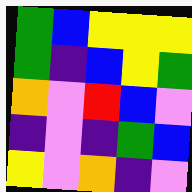[["green", "blue", "yellow", "yellow", "yellow"], ["green", "indigo", "blue", "yellow", "green"], ["orange", "violet", "red", "blue", "violet"], ["indigo", "violet", "indigo", "green", "blue"], ["yellow", "violet", "orange", "indigo", "violet"]]